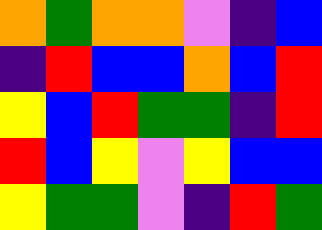[["orange", "green", "orange", "orange", "violet", "indigo", "blue"], ["indigo", "red", "blue", "blue", "orange", "blue", "red"], ["yellow", "blue", "red", "green", "green", "indigo", "red"], ["red", "blue", "yellow", "violet", "yellow", "blue", "blue"], ["yellow", "green", "green", "violet", "indigo", "red", "green"]]